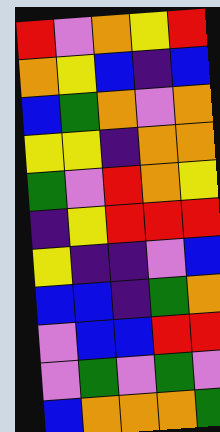[["red", "violet", "orange", "yellow", "red"], ["orange", "yellow", "blue", "indigo", "blue"], ["blue", "green", "orange", "violet", "orange"], ["yellow", "yellow", "indigo", "orange", "orange"], ["green", "violet", "red", "orange", "yellow"], ["indigo", "yellow", "red", "red", "red"], ["yellow", "indigo", "indigo", "violet", "blue"], ["blue", "blue", "indigo", "green", "orange"], ["violet", "blue", "blue", "red", "red"], ["violet", "green", "violet", "green", "violet"], ["blue", "orange", "orange", "orange", "green"]]